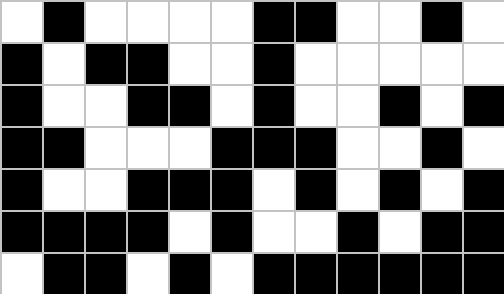[["white", "black", "white", "white", "white", "white", "black", "black", "white", "white", "black", "white"], ["black", "white", "black", "black", "white", "white", "black", "white", "white", "white", "white", "white"], ["black", "white", "white", "black", "black", "white", "black", "white", "white", "black", "white", "black"], ["black", "black", "white", "white", "white", "black", "black", "black", "white", "white", "black", "white"], ["black", "white", "white", "black", "black", "black", "white", "black", "white", "black", "white", "black"], ["black", "black", "black", "black", "white", "black", "white", "white", "black", "white", "black", "black"], ["white", "black", "black", "white", "black", "white", "black", "black", "black", "black", "black", "black"]]